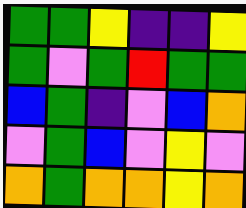[["green", "green", "yellow", "indigo", "indigo", "yellow"], ["green", "violet", "green", "red", "green", "green"], ["blue", "green", "indigo", "violet", "blue", "orange"], ["violet", "green", "blue", "violet", "yellow", "violet"], ["orange", "green", "orange", "orange", "yellow", "orange"]]